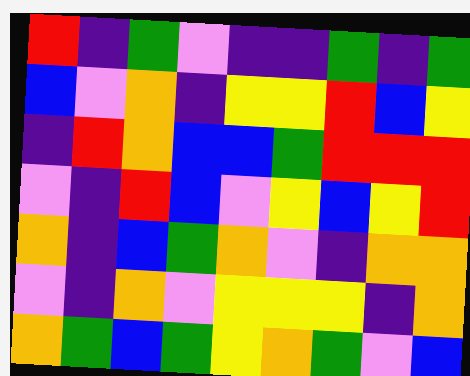[["red", "indigo", "green", "violet", "indigo", "indigo", "green", "indigo", "green"], ["blue", "violet", "orange", "indigo", "yellow", "yellow", "red", "blue", "yellow"], ["indigo", "red", "orange", "blue", "blue", "green", "red", "red", "red"], ["violet", "indigo", "red", "blue", "violet", "yellow", "blue", "yellow", "red"], ["orange", "indigo", "blue", "green", "orange", "violet", "indigo", "orange", "orange"], ["violet", "indigo", "orange", "violet", "yellow", "yellow", "yellow", "indigo", "orange"], ["orange", "green", "blue", "green", "yellow", "orange", "green", "violet", "blue"]]